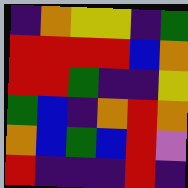[["indigo", "orange", "yellow", "yellow", "indigo", "green"], ["red", "red", "red", "red", "blue", "orange"], ["red", "red", "green", "indigo", "indigo", "yellow"], ["green", "blue", "indigo", "orange", "red", "orange"], ["orange", "blue", "green", "blue", "red", "violet"], ["red", "indigo", "indigo", "indigo", "red", "indigo"]]